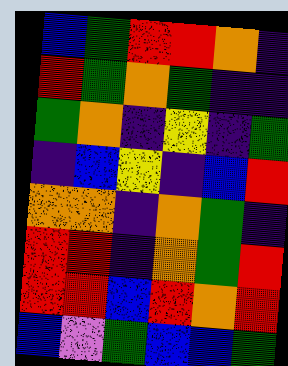[["blue", "green", "red", "red", "orange", "indigo"], ["red", "green", "orange", "green", "indigo", "indigo"], ["green", "orange", "indigo", "yellow", "indigo", "green"], ["indigo", "blue", "yellow", "indigo", "blue", "red"], ["orange", "orange", "indigo", "orange", "green", "indigo"], ["red", "red", "indigo", "orange", "green", "red"], ["red", "red", "blue", "red", "orange", "red"], ["blue", "violet", "green", "blue", "blue", "green"]]